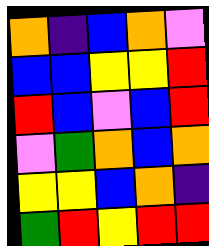[["orange", "indigo", "blue", "orange", "violet"], ["blue", "blue", "yellow", "yellow", "red"], ["red", "blue", "violet", "blue", "red"], ["violet", "green", "orange", "blue", "orange"], ["yellow", "yellow", "blue", "orange", "indigo"], ["green", "red", "yellow", "red", "red"]]